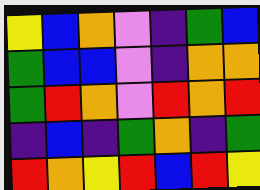[["yellow", "blue", "orange", "violet", "indigo", "green", "blue"], ["green", "blue", "blue", "violet", "indigo", "orange", "orange"], ["green", "red", "orange", "violet", "red", "orange", "red"], ["indigo", "blue", "indigo", "green", "orange", "indigo", "green"], ["red", "orange", "yellow", "red", "blue", "red", "yellow"]]